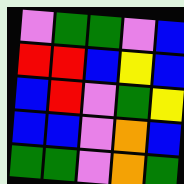[["violet", "green", "green", "violet", "blue"], ["red", "red", "blue", "yellow", "blue"], ["blue", "red", "violet", "green", "yellow"], ["blue", "blue", "violet", "orange", "blue"], ["green", "green", "violet", "orange", "green"]]